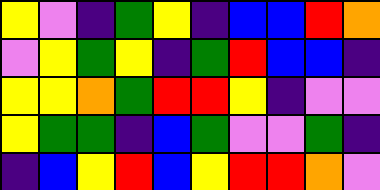[["yellow", "violet", "indigo", "green", "yellow", "indigo", "blue", "blue", "red", "orange"], ["violet", "yellow", "green", "yellow", "indigo", "green", "red", "blue", "blue", "indigo"], ["yellow", "yellow", "orange", "green", "red", "red", "yellow", "indigo", "violet", "violet"], ["yellow", "green", "green", "indigo", "blue", "green", "violet", "violet", "green", "indigo"], ["indigo", "blue", "yellow", "red", "blue", "yellow", "red", "red", "orange", "violet"]]